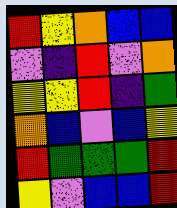[["red", "yellow", "orange", "blue", "blue"], ["violet", "indigo", "red", "violet", "orange"], ["yellow", "yellow", "red", "indigo", "green"], ["orange", "blue", "violet", "blue", "yellow"], ["red", "green", "green", "green", "red"], ["yellow", "violet", "blue", "blue", "red"]]